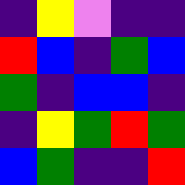[["indigo", "yellow", "violet", "indigo", "indigo"], ["red", "blue", "indigo", "green", "blue"], ["green", "indigo", "blue", "blue", "indigo"], ["indigo", "yellow", "green", "red", "green"], ["blue", "green", "indigo", "indigo", "red"]]